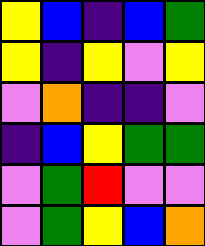[["yellow", "blue", "indigo", "blue", "green"], ["yellow", "indigo", "yellow", "violet", "yellow"], ["violet", "orange", "indigo", "indigo", "violet"], ["indigo", "blue", "yellow", "green", "green"], ["violet", "green", "red", "violet", "violet"], ["violet", "green", "yellow", "blue", "orange"]]